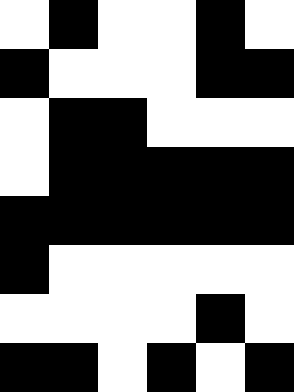[["white", "black", "white", "white", "black", "white"], ["black", "white", "white", "white", "black", "black"], ["white", "black", "black", "white", "white", "white"], ["white", "black", "black", "black", "black", "black"], ["black", "black", "black", "black", "black", "black"], ["black", "white", "white", "white", "white", "white"], ["white", "white", "white", "white", "black", "white"], ["black", "black", "white", "black", "white", "black"]]